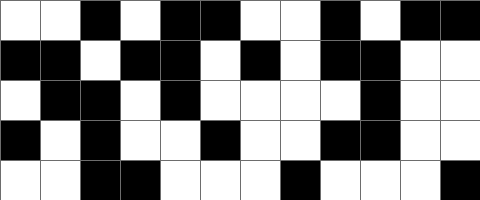[["white", "white", "black", "white", "black", "black", "white", "white", "black", "white", "black", "black"], ["black", "black", "white", "black", "black", "white", "black", "white", "black", "black", "white", "white"], ["white", "black", "black", "white", "black", "white", "white", "white", "white", "black", "white", "white"], ["black", "white", "black", "white", "white", "black", "white", "white", "black", "black", "white", "white"], ["white", "white", "black", "black", "white", "white", "white", "black", "white", "white", "white", "black"]]